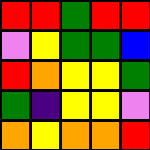[["red", "red", "green", "red", "red"], ["violet", "yellow", "green", "green", "blue"], ["red", "orange", "yellow", "yellow", "green"], ["green", "indigo", "yellow", "yellow", "violet"], ["orange", "yellow", "orange", "orange", "red"]]